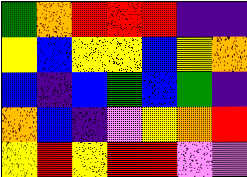[["green", "orange", "red", "red", "red", "indigo", "indigo"], ["yellow", "blue", "yellow", "yellow", "blue", "yellow", "orange"], ["blue", "indigo", "blue", "green", "blue", "green", "indigo"], ["orange", "blue", "indigo", "violet", "yellow", "orange", "red"], ["yellow", "red", "yellow", "red", "red", "violet", "violet"]]